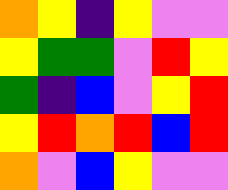[["orange", "yellow", "indigo", "yellow", "violet", "violet"], ["yellow", "green", "green", "violet", "red", "yellow"], ["green", "indigo", "blue", "violet", "yellow", "red"], ["yellow", "red", "orange", "red", "blue", "red"], ["orange", "violet", "blue", "yellow", "violet", "violet"]]